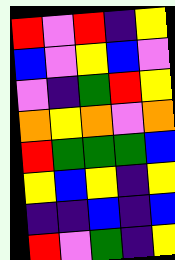[["red", "violet", "red", "indigo", "yellow"], ["blue", "violet", "yellow", "blue", "violet"], ["violet", "indigo", "green", "red", "yellow"], ["orange", "yellow", "orange", "violet", "orange"], ["red", "green", "green", "green", "blue"], ["yellow", "blue", "yellow", "indigo", "yellow"], ["indigo", "indigo", "blue", "indigo", "blue"], ["red", "violet", "green", "indigo", "yellow"]]